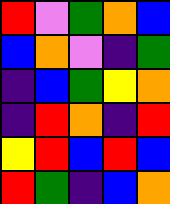[["red", "violet", "green", "orange", "blue"], ["blue", "orange", "violet", "indigo", "green"], ["indigo", "blue", "green", "yellow", "orange"], ["indigo", "red", "orange", "indigo", "red"], ["yellow", "red", "blue", "red", "blue"], ["red", "green", "indigo", "blue", "orange"]]